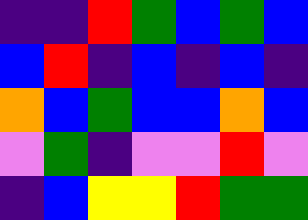[["indigo", "indigo", "red", "green", "blue", "green", "blue"], ["blue", "red", "indigo", "blue", "indigo", "blue", "indigo"], ["orange", "blue", "green", "blue", "blue", "orange", "blue"], ["violet", "green", "indigo", "violet", "violet", "red", "violet"], ["indigo", "blue", "yellow", "yellow", "red", "green", "green"]]